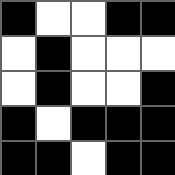[["black", "white", "white", "black", "black"], ["white", "black", "white", "white", "white"], ["white", "black", "white", "white", "black"], ["black", "white", "black", "black", "black"], ["black", "black", "white", "black", "black"]]